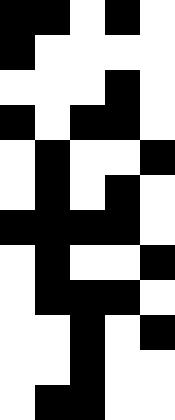[["black", "black", "white", "black", "white"], ["black", "white", "white", "white", "white"], ["white", "white", "white", "black", "white"], ["black", "white", "black", "black", "white"], ["white", "black", "white", "white", "black"], ["white", "black", "white", "black", "white"], ["black", "black", "black", "black", "white"], ["white", "black", "white", "white", "black"], ["white", "black", "black", "black", "white"], ["white", "white", "black", "white", "black"], ["white", "white", "black", "white", "white"], ["white", "black", "black", "white", "white"]]